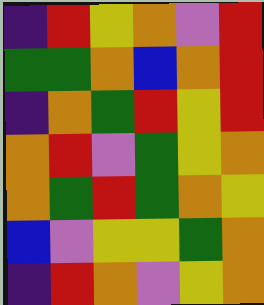[["indigo", "red", "yellow", "orange", "violet", "red"], ["green", "green", "orange", "blue", "orange", "red"], ["indigo", "orange", "green", "red", "yellow", "red"], ["orange", "red", "violet", "green", "yellow", "orange"], ["orange", "green", "red", "green", "orange", "yellow"], ["blue", "violet", "yellow", "yellow", "green", "orange"], ["indigo", "red", "orange", "violet", "yellow", "orange"]]